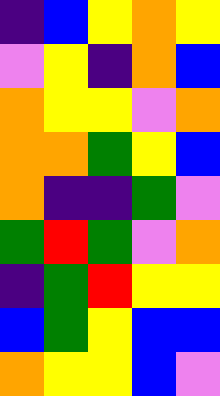[["indigo", "blue", "yellow", "orange", "yellow"], ["violet", "yellow", "indigo", "orange", "blue"], ["orange", "yellow", "yellow", "violet", "orange"], ["orange", "orange", "green", "yellow", "blue"], ["orange", "indigo", "indigo", "green", "violet"], ["green", "red", "green", "violet", "orange"], ["indigo", "green", "red", "yellow", "yellow"], ["blue", "green", "yellow", "blue", "blue"], ["orange", "yellow", "yellow", "blue", "violet"]]